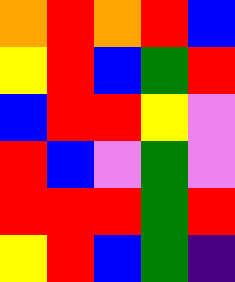[["orange", "red", "orange", "red", "blue"], ["yellow", "red", "blue", "green", "red"], ["blue", "red", "red", "yellow", "violet"], ["red", "blue", "violet", "green", "violet"], ["red", "red", "red", "green", "red"], ["yellow", "red", "blue", "green", "indigo"]]